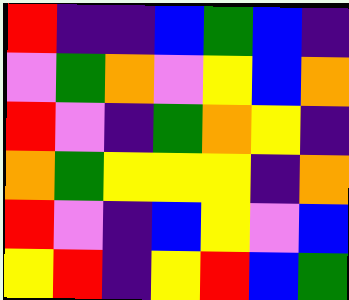[["red", "indigo", "indigo", "blue", "green", "blue", "indigo"], ["violet", "green", "orange", "violet", "yellow", "blue", "orange"], ["red", "violet", "indigo", "green", "orange", "yellow", "indigo"], ["orange", "green", "yellow", "yellow", "yellow", "indigo", "orange"], ["red", "violet", "indigo", "blue", "yellow", "violet", "blue"], ["yellow", "red", "indigo", "yellow", "red", "blue", "green"]]